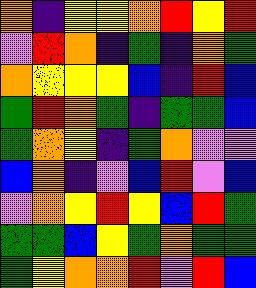[["orange", "indigo", "yellow", "yellow", "orange", "red", "yellow", "red"], ["violet", "red", "orange", "indigo", "green", "indigo", "orange", "green"], ["orange", "yellow", "yellow", "yellow", "blue", "indigo", "red", "blue"], ["green", "red", "orange", "green", "indigo", "green", "green", "blue"], ["green", "orange", "yellow", "indigo", "green", "orange", "violet", "violet"], ["blue", "orange", "indigo", "violet", "blue", "red", "violet", "blue"], ["violet", "orange", "yellow", "red", "yellow", "blue", "red", "green"], ["green", "green", "blue", "yellow", "green", "orange", "green", "green"], ["green", "yellow", "orange", "orange", "red", "violet", "red", "blue"]]